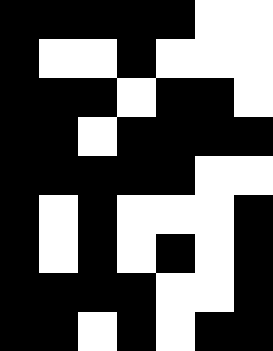[["black", "black", "black", "black", "black", "white", "white"], ["black", "white", "white", "black", "white", "white", "white"], ["black", "black", "black", "white", "black", "black", "white"], ["black", "black", "white", "black", "black", "black", "black"], ["black", "black", "black", "black", "black", "white", "white"], ["black", "white", "black", "white", "white", "white", "black"], ["black", "white", "black", "white", "black", "white", "black"], ["black", "black", "black", "black", "white", "white", "black"], ["black", "black", "white", "black", "white", "black", "black"]]